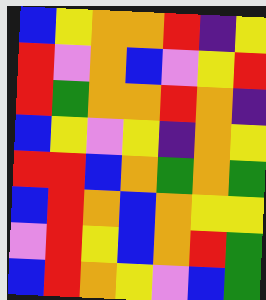[["blue", "yellow", "orange", "orange", "red", "indigo", "yellow"], ["red", "violet", "orange", "blue", "violet", "yellow", "red"], ["red", "green", "orange", "orange", "red", "orange", "indigo"], ["blue", "yellow", "violet", "yellow", "indigo", "orange", "yellow"], ["red", "red", "blue", "orange", "green", "orange", "green"], ["blue", "red", "orange", "blue", "orange", "yellow", "yellow"], ["violet", "red", "yellow", "blue", "orange", "red", "green"], ["blue", "red", "orange", "yellow", "violet", "blue", "green"]]